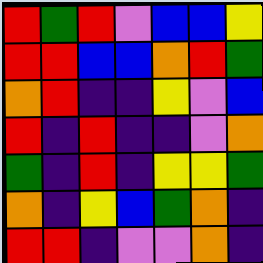[["red", "green", "red", "violet", "blue", "blue", "yellow"], ["red", "red", "blue", "blue", "orange", "red", "green"], ["orange", "red", "indigo", "indigo", "yellow", "violet", "blue"], ["red", "indigo", "red", "indigo", "indigo", "violet", "orange"], ["green", "indigo", "red", "indigo", "yellow", "yellow", "green"], ["orange", "indigo", "yellow", "blue", "green", "orange", "indigo"], ["red", "red", "indigo", "violet", "violet", "orange", "indigo"]]